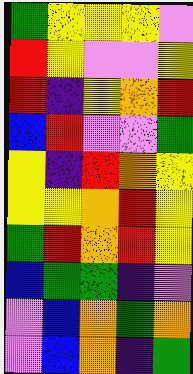[["green", "yellow", "yellow", "yellow", "violet"], ["red", "yellow", "violet", "violet", "yellow"], ["red", "indigo", "yellow", "orange", "red"], ["blue", "red", "violet", "violet", "green"], ["yellow", "indigo", "red", "orange", "yellow"], ["yellow", "yellow", "orange", "red", "yellow"], ["green", "red", "orange", "red", "yellow"], ["blue", "green", "green", "indigo", "violet"], ["violet", "blue", "orange", "green", "orange"], ["violet", "blue", "orange", "indigo", "green"]]